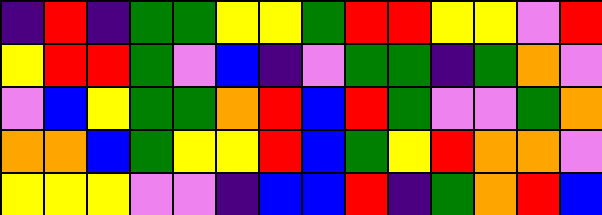[["indigo", "red", "indigo", "green", "green", "yellow", "yellow", "green", "red", "red", "yellow", "yellow", "violet", "red"], ["yellow", "red", "red", "green", "violet", "blue", "indigo", "violet", "green", "green", "indigo", "green", "orange", "violet"], ["violet", "blue", "yellow", "green", "green", "orange", "red", "blue", "red", "green", "violet", "violet", "green", "orange"], ["orange", "orange", "blue", "green", "yellow", "yellow", "red", "blue", "green", "yellow", "red", "orange", "orange", "violet"], ["yellow", "yellow", "yellow", "violet", "violet", "indigo", "blue", "blue", "red", "indigo", "green", "orange", "red", "blue"]]